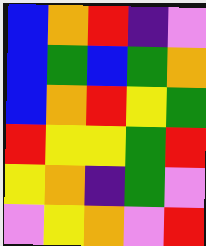[["blue", "orange", "red", "indigo", "violet"], ["blue", "green", "blue", "green", "orange"], ["blue", "orange", "red", "yellow", "green"], ["red", "yellow", "yellow", "green", "red"], ["yellow", "orange", "indigo", "green", "violet"], ["violet", "yellow", "orange", "violet", "red"]]